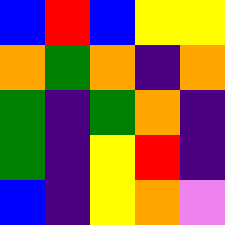[["blue", "red", "blue", "yellow", "yellow"], ["orange", "green", "orange", "indigo", "orange"], ["green", "indigo", "green", "orange", "indigo"], ["green", "indigo", "yellow", "red", "indigo"], ["blue", "indigo", "yellow", "orange", "violet"]]